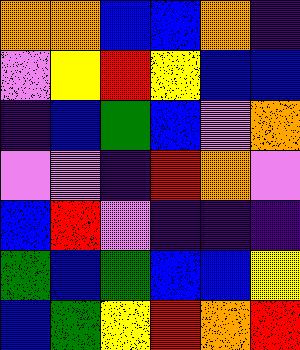[["orange", "orange", "blue", "blue", "orange", "indigo"], ["violet", "yellow", "red", "yellow", "blue", "blue"], ["indigo", "blue", "green", "blue", "violet", "orange"], ["violet", "violet", "indigo", "red", "orange", "violet"], ["blue", "red", "violet", "indigo", "indigo", "indigo"], ["green", "blue", "green", "blue", "blue", "yellow"], ["blue", "green", "yellow", "red", "orange", "red"]]